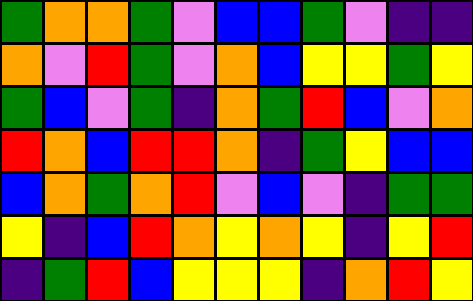[["green", "orange", "orange", "green", "violet", "blue", "blue", "green", "violet", "indigo", "indigo"], ["orange", "violet", "red", "green", "violet", "orange", "blue", "yellow", "yellow", "green", "yellow"], ["green", "blue", "violet", "green", "indigo", "orange", "green", "red", "blue", "violet", "orange"], ["red", "orange", "blue", "red", "red", "orange", "indigo", "green", "yellow", "blue", "blue"], ["blue", "orange", "green", "orange", "red", "violet", "blue", "violet", "indigo", "green", "green"], ["yellow", "indigo", "blue", "red", "orange", "yellow", "orange", "yellow", "indigo", "yellow", "red"], ["indigo", "green", "red", "blue", "yellow", "yellow", "yellow", "indigo", "orange", "red", "yellow"]]